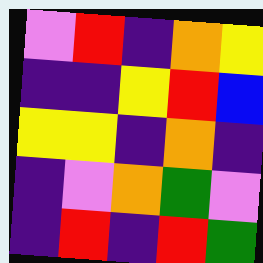[["violet", "red", "indigo", "orange", "yellow"], ["indigo", "indigo", "yellow", "red", "blue"], ["yellow", "yellow", "indigo", "orange", "indigo"], ["indigo", "violet", "orange", "green", "violet"], ["indigo", "red", "indigo", "red", "green"]]